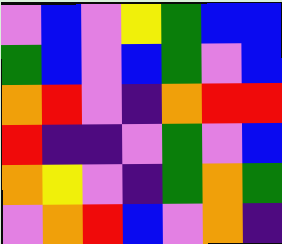[["violet", "blue", "violet", "yellow", "green", "blue", "blue"], ["green", "blue", "violet", "blue", "green", "violet", "blue"], ["orange", "red", "violet", "indigo", "orange", "red", "red"], ["red", "indigo", "indigo", "violet", "green", "violet", "blue"], ["orange", "yellow", "violet", "indigo", "green", "orange", "green"], ["violet", "orange", "red", "blue", "violet", "orange", "indigo"]]